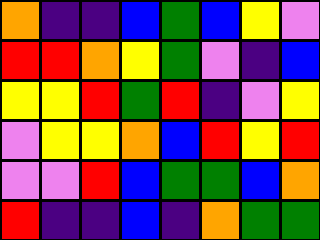[["orange", "indigo", "indigo", "blue", "green", "blue", "yellow", "violet"], ["red", "red", "orange", "yellow", "green", "violet", "indigo", "blue"], ["yellow", "yellow", "red", "green", "red", "indigo", "violet", "yellow"], ["violet", "yellow", "yellow", "orange", "blue", "red", "yellow", "red"], ["violet", "violet", "red", "blue", "green", "green", "blue", "orange"], ["red", "indigo", "indigo", "blue", "indigo", "orange", "green", "green"]]